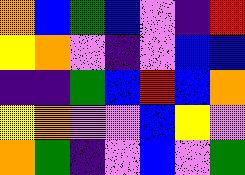[["orange", "blue", "green", "blue", "violet", "indigo", "red"], ["yellow", "orange", "violet", "indigo", "violet", "blue", "blue"], ["indigo", "indigo", "green", "blue", "red", "blue", "orange"], ["yellow", "orange", "violet", "violet", "blue", "yellow", "violet"], ["orange", "green", "indigo", "violet", "blue", "violet", "green"]]